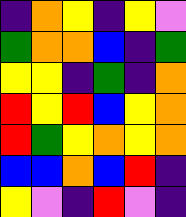[["indigo", "orange", "yellow", "indigo", "yellow", "violet"], ["green", "orange", "orange", "blue", "indigo", "green"], ["yellow", "yellow", "indigo", "green", "indigo", "orange"], ["red", "yellow", "red", "blue", "yellow", "orange"], ["red", "green", "yellow", "orange", "yellow", "orange"], ["blue", "blue", "orange", "blue", "red", "indigo"], ["yellow", "violet", "indigo", "red", "violet", "indigo"]]